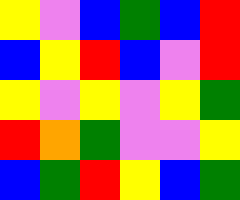[["yellow", "violet", "blue", "green", "blue", "red"], ["blue", "yellow", "red", "blue", "violet", "red"], ["yellow", "violet", "yellow", "violet", "yellow", "green"], ["red", "orange", "green", "violet", "violet", "yellow"], ["blue", "green", "red", "yellow", "blue", "green"]]